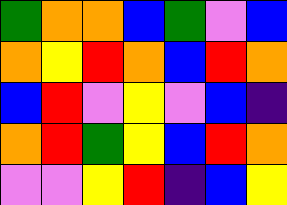[["green", "orange", "orange", "blue", "green", "violet", "blue"], ["orange", "yellow", "red", "orange", "blue", "red", "orange"], ["blue", "red", "violet", "yellow", "violet", "blue", "indigo"], ["orange", "red", "green", "yellow", "blue", "red", "orange"], ["violet", "violet", "yellow", "red", "indigo", "blue", "yellow"]]